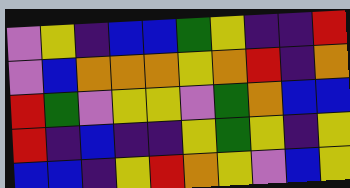[["violet", "yellow", "indigo", "blue", "blue", "green", "yellow", "indigo", "indigo", "red"], ["violet", "blue", "orange", "orange", "orange", "yellow", "orange", "red", "indigo", "orange"], ["red", "green", "violet", "yellow", "yellow", "violet", "green", "orange", "blue", "blue"], ["red", "indigo", "blue", "indigo", "indigo", "yellow", "green", "yellow", "indigo", "yellow"], ["blue", "blue", "indigo", "yellow", "red", "orange", "yellow", "violet", "blue", "yellow"]]